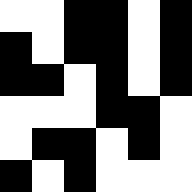[["white", "white", "black", "black", "white", "black"], ["black", "white", "black", "black", "white", "black"], ["black", "black", "white", "black", "white", "black"], ["white", "white", "white", "black", "black", "white"], ["white", "black", "black", "white", "black", "white"], ["black", "white", "black", "white", "white", "white"]]